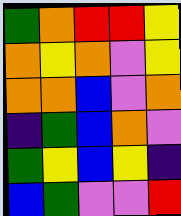[["green", "orange", "red", "red", "yellow"], ["orange", "yellow", "orange", "violet", "yellow"], ["orange", "orange", "blue", "violet", "orange"], ["indigo", "green", "blue", "orange", "violet"], ["green", "yellow", "blue", "yellow", "indigo"], ["blue", "green", "violet", "violet", "red"]]